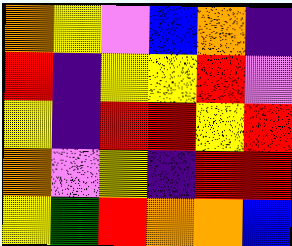[["orange", "yellow", "violet", "blue", "orange", "indigo"], ["red", "indigo", "yellow", "yellow", "red", "violet"], ["yellow", "indigo", "red", "red", "yellow", "red"], ["orange", "violet", "yellow", "indigo", "red", "red"], ["yellow", "green", "red", "orange", "orange", "blue"]]